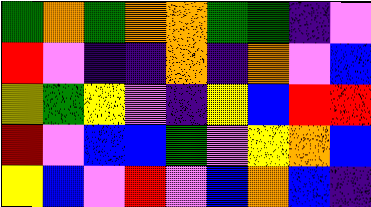[["green", "orange", "green", "orange", "orange", "green", "green", "indigo", "violet"], ["red", "violet", "indigo", "indigo", "orange", "indigo", "orange", "violet", "blue"], ["yellow", "green", "yellow", "violet", "indigo", "yellow", "blue", "red", "red"], ["red", "violet", "blue", "blue", "green", "violet", "yellow", "orange", "blue"], ["yellow", "blue", "violet", "red", "violet", "blue", "orange", "blue", "indigo"]]